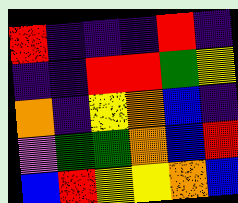[["red", "indigo", "indigo", "indigo", "red", "indigo"], ["indigo", "indigo", "red", "red", "green", "yellow"], ["orange", "indigo", "yellow", "orange", "blue", "indigo"], ["violet", "green", "green", "orange", "blue", "red"], ["blue", "red", "yellow", "yellow", "orange", "blue"]]